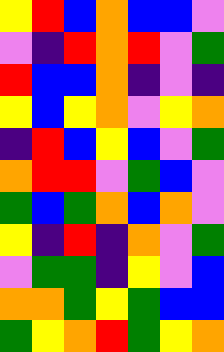[["yellow", "red", "blue", "orange", "blue", "blue", "violet"], ["violet", "indigo", "red", "orange", "red", "violet", "green"], ["red", "blue", "blue", "orange", "indigo", "violet", "indigo"], ["yellow", "blue", "yellow", "orange", "violet", "yellow", "orange"], ["indigo", "red", "blue", "yellow", "blue", "violet", "green"], ["orange", "red", "red", "violet", "green", "blue", "violet"], ["green", "blue", "green", "orange", "blue", "orange", "violet"], ["yellow", "indigo", "red", "indigo", "orange", "violet", "green"], ["violet", "green", "green", "indigo", "yellow", "violet", "blue"], ["orange", "orange", "green", "yellow", "green", "blue", "blue"], ["green", "yellow", "orange", "red", "green", "yellow", "orange"]]